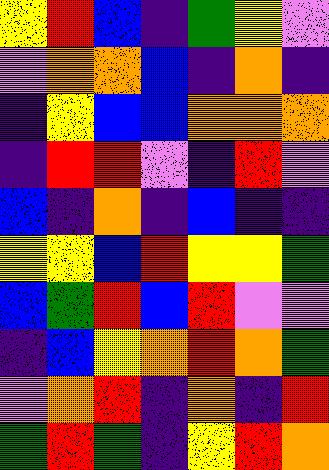[["yellow", "red", "blue", "indigo", "green", "yellow", "violet"], ["violet", "orange", "orange", "blue", "indigo", "orange", "indigo"], ["indigo", "yellow", "blue", "blue", "orange", "orange", "orange"], ["indigo", "red", "red", "violet", "indigo", "red", "violet"], ["blue", "indigo", "orange", "indigo", "blue", "indigo", "indigo"], ["yellow", "yellow", "blue", "red", "yellow", "yellow", "green"], ["blue", "green", "red", "blue", "red", "violet", "violet"], ["indigo", "blue", "yellow", "orange", "red", "orange", "green"], ["violet", "orange", "red", "indigo", "orange", "indigo", "red"], ["green", "red", "green", "indigo", "yellow", "red", "orange"]]